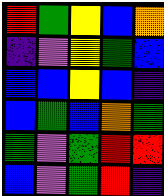[["red", "green", "yellow", "blue", "orange"], ["indigo", "violet", "yellow", "green", "blue"], ["blue", "blue", "yellow", "blue", "indigo"], ["blue", "green", "blue", "orange", "green"], ["green", "violet", "green", "red", "red"], ["blue", "violet", "green", "red", "indigo"]]